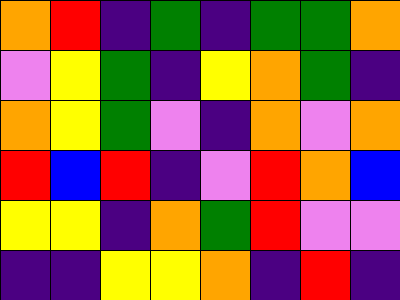[["orange", "red", "indigo", "green", "indigo", "green", "green", "orange"], ["violet", "yellow", "green", "indigo", "yellow", "orange", "green", "indigo"], ["orange", "yellow", "green", "violet", "indigo", "orange", "violet", "orange"], ["red", "blue", "red", "indigo", "violet", "red", "orange", "blue"], ["yellow", "yellow", "indigo", "orange", "green", "red", "violet", "violet"], ["indigo", "indigo", "yellow", "yellow", "orange", "indigo", "red", "indigo"]]